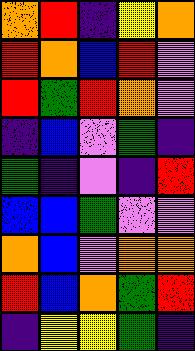[["orange", "red", "indigo", "yellow", "orange"], ["red", "orange", "blue", "red", "violet"], ["red", "green", "red", "orange", "violet"], ["indigo", "blue", "violet", "green", "indigo"], ["green", "indigo", "violet", "indigo", "red"], ["blue", "blue", "green", "violet", "violet"], ["orange", "blue", "violet", "orange", "orange"], ["red", "blue", "orange", "green", "red"], ["indigo", "yellow", "yellow", "green", "indigo"]]